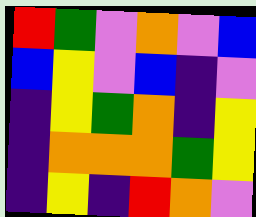[["red", "green", "violet", "orange", "violet", "blue"], ["blue", "yellow", "violet", "blue", "indigo", "violet"], ["indigo", "yellow", "green", "orange", "indigo", "yellow"], ["indigo", "orange", "orange", "orange", "green", "yellow"], ["indigo", "yellow", "indigo", "red", "orange", "violet"]]